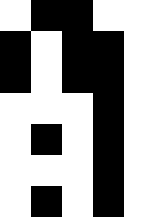[["white", "black", "black", "white", "white"], ["black", "white", "black", "black", "white"], ["black", "white", "black", "black", "white"], ["white", "white", "white", "black", "white"], ["white", "black", "white", "black", "white"], ["white", "white", "white", "black", "white"], ["white", "black", "white", "black", "white"]]